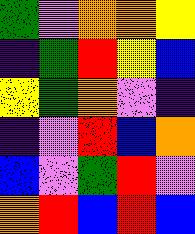[["green", "violet", "orange", "orange", "yellow"], ["indigo", "green", "red", "yellow", "blue"], ["yellow", "green", "orange", "violet", "indigo"], ["indigo", "violet", "red", "blue", "orange"], ["blue", "violet", "green", "red", "violet"], ["orange", "red", "blue", "red", "blue"]]